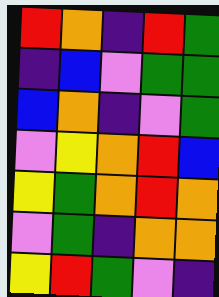[["red", "orange", "indigo", "red", "green"], ["indigo", "blue", "violet", "green", "green"], ["blue", "orange", "indigo", "violet", "green"], ["violet", "yellow", "orange", "red", "blue"], ["yellow", "green", "orange", "red", "orange"], ["violet", "green", "indigo", "orange", "orange"], ["yellow", "red", "green", "violet", "indigo"]]